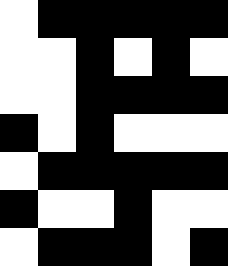[["white", "black", "black", "black", "black", "black"], ["white", "white", "black", "white", "black", "white"], ["white", "white", "black", "black", "black", "black"], ["black", "white", "black", "white", "white", "white"], ["white", "black", "black", "black", "black", "black"], ["black", "white", "white", "black", "white", "white"], ["white", "black", "black", "black", "white", "black"]]